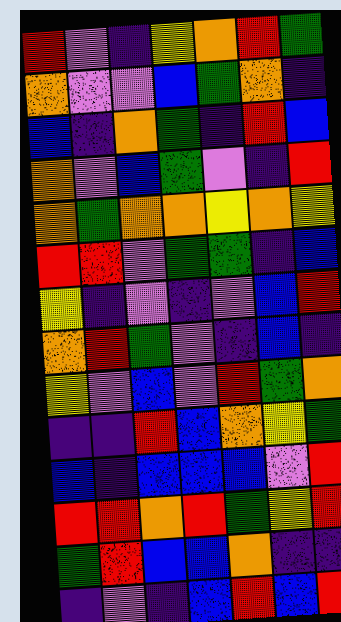[["red", "violet", "indigo", "yellow", "orange", "red", "green"], ["orange", "violet", "violet", "blue", "green", "orange", "indigo"], ["blue", "indigo", "orange", "green", "indigo", "red", "blue"], ["orange", "violet", "blue", "green", "violet", "indigo", "red"], ["orange", "green", "orange", "orange", "yellow", "orange", "yellow"], ["red", "red", "violet", "green", "green", "indigo", "blue"], ["yellow", "indigo", "violet", "indigo", "violet", "blue", "red"], ["orange", "red", "green", "violet", "indigo", "blue", "indigo"], ["yellow", "violet", "blue", "violet", "red", "green", "orange"], ["indigo", "indigo", "red", "blue", "orange", "yellow", "green"], ["blue", "indigo", "blue", "blue", "blue", "violet", "red"], ["red", "red", "orange", "red", "green", "yellow", "red"], ["green", "red", "blue", "blue", "orange", "indigo", "indigo"], ["indigo", "violet", "indigo", "blue", "red", "blue", "red"]]